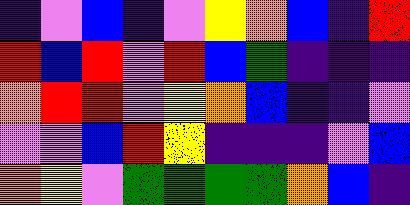[["indigo", "violet", "blue", "indigo", "violet", "yellow", "orange", "blue", "indigo", "red"], ["red", "blue", "red", "violet", "red", "blue", "green", "indigo", "indigo", "indigo"], ["orange", "red", "red", "violet", "yellow", "orange", "blue", "indigo", "indigo", "violet"], ["violet", "violet", "blue", "red", "yellow", "indigo", "indigo", "indigo", "violet", "blue"], ["orange", "yellow", "violet", "green", "green", "green", "green", "orange", "blue", "indigo"]]